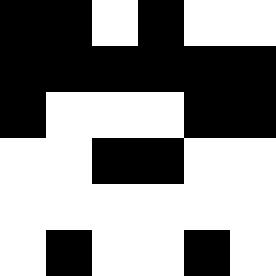[["black", "black", "white", "black", "white", "white"], ["black", "black", "black", "black", "black", "black"], ["black", "white", "white", "white", "black", "black"], ["white", "white", "black", "black", "white", "white"], ["white", "white", "white", "white", "white", "white"], ["white", "black", "white", "white", "black", "white"]]